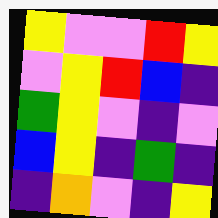[["yellow", "violet", "violet", "red", "yellow"], ["violet", "yellow", "red", "blue", "indigo"], ["green", "yellow", "violet", "indigo", "violet"], ["blue", "yellow", "indigo", "green", "indigo"], ["indigo", "orange", "violet", "indigo", "yellow"]]